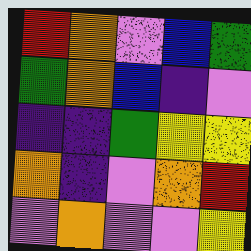[["red", "orange", "violet", "blue", "green"], ["green", "orange", "blue", "indigo", "violet"], ["indigo", "indigo", "green", "yellow", "yellow"], ["orange", "indigo", "violet", "orange", "red"], ["violet", "orange", "violet", "violet", "yellow"]]